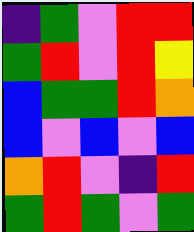[["indigo", "green", "violet", "red", "red"], ["green", "red", "violet", "red", "yellow"], ["blue", "green", "green", "red", "orange"], ["blue", "violet", "blue", "violet", "blue"], ["orange", "red", "violet", "indigo", "red"], ["green", "red", "green", "violet", "green"]]